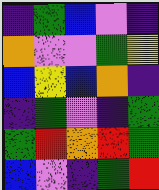[["indigo", "green", "blue", "violet", "indigo"], ["orange", "violet", "violet", "green", "yellow"], ["blue", "yellow", "blue", "orange", "indigo"], ["indigo", "green", "violet", "indigo", "green"], ["green", "red", "orange", "red", "green"], ["blue", "violet", "indigo", "green", "red"]]